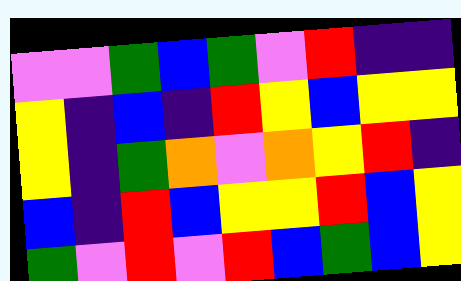[["violet", "violet", "green", "blue", "green", "violet", "red", "indigo", "indigo"], ["yellow", "indigo", "blue", "indigo", "red", "yellow", "blue", "yellow", "yellow"], ["yellow", "indigo", "green", "orange", "violet", "orange", "yellow", "red", "indigo"], ["blue", "indigo", "red", "blue", "yellow", "yellow", "red", "blue", "yellow"], ["green", "violet", "red", "violet", "red", "blue", "green", "blue", "yellow"]]